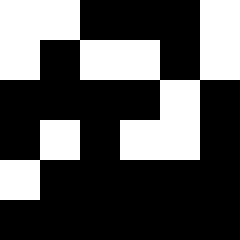[["white", "white", "black", "black", "black", "white"], ["white", "black", "white", "white", "black", "white"], ["black", "black", "black", "black", "white", "black"], ["black", "white", "black", "white", "white", "black"], ["white", "black", "black", "black", "black", "black"], ["black", "black", "black", "black", "black", "black"]]